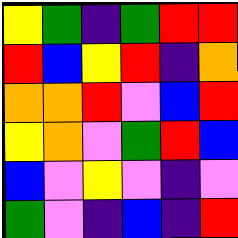[["yellow", "green", "indigo", "green", "red", "red"], ["red", "blue", "yellow", "red", "indigo", "orange"], ["orange", "orange", "red", "violet", "blue", "red"], ["yellow", "orange", "violet", "green", "red", "blue"], ["blue", "violet", "yellow", "violet", "indigo", "violet"], ["green", "violet", "indigo", "blue", "indigo", "red"]]